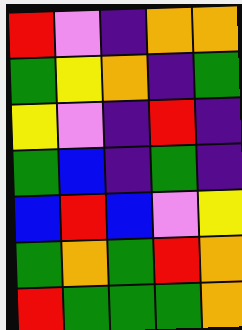[["red", "violet", "indigo", "orange", "orange"], ["green", "yellow", "orange", "indigo", "green"], ["yellow", "violet", "indigo", "red", "indigo"], ["green", "blue", "indigo", "green", "indigo"], ["blue", "red", "blue", "violet", "yellow"], ["green", "orange", "green", "red", "orange"], ["red", "green", "green", "green", "orange"]]